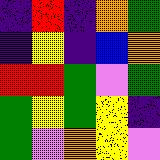[["indigo", "red", "indigo", "orange", "green"], ["indigo", "yellow", "indigo", "blue", "orange"], ["red", "red", "green", "violet", "green"], ["green", "yellow", "green", "yellow", "indigo"], ["green", "violet", "orange", "yellow", "violet"]]